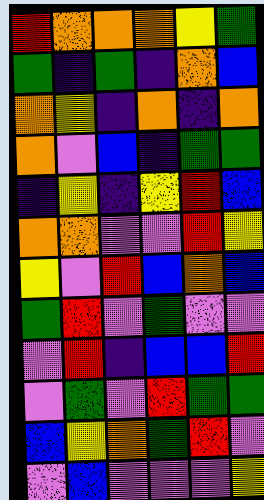[["red", "orange", "orange", "orange", "yellow", "green"], ["green", "indigo", "green", "indigo", "orange", "blue"], ["orange", "yellow", "indigo", "orange", "indigo", "orange"], ["orange", "violet", "blue", "indigo", "green", "green"], ["indigo", "yellow", "indigo", "yellow", "red", "blue"], ["orange", "orange", "violet", "violet", "red", "yellow"], ["yellow", "violet", "red", "blue", "orange", "blue"], ["green", "red", "violet", "green", "violet", "violet"], ["violet", "red", "indigo", "blue", "blue", "red"], ["violet", "green", "violet", "red", "green", "green"], ["blue", "yellow", "orange", "green", "red", "violet"], ["violet", "blue", "violet", "violet", "violet", "yellow"]]